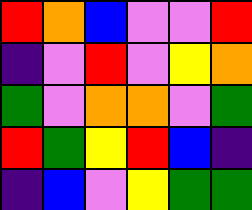[["red", "orange", "blue", "violet", "violet", "red"], ["indigo", "violet", "red", "violet", "yellow", "orange"], ["green", "violet", "orange", "orange", "violet", "green"], ["red", "green", "yellow", "red", "blue", "indigo"], ["indigo", "blue", "violet", "yellow", "green", "green"]]